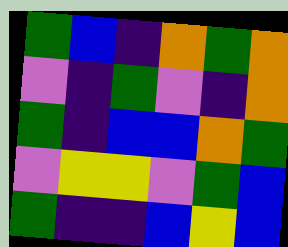[["green", "blue", "indigo", "orange", "green", "orange"], ["violet", "indigo", "green", "violet", "indigo", "orange"], ["green", "indigo", "blue", "blue", "orange", "green"], ["violet", "yellow", "yellow", "violet", "green", "blue"], ["green", "indigo", "indigo", "blue", "yellow", "blue"]]